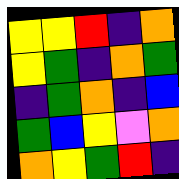[["yellow", "yellow", "red", "indigo", "orange"], ["yellow", "green", "indigo", "orange", "green"], ["indigo", "green", "orange", "indigo", "blue"], ["green", "blue", "yellow", "violet", "orange"], ["orange", "yellow", "green", "red", "indigo"]]